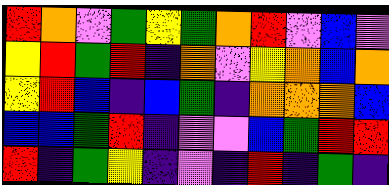[["red", "orange", "violet", "green", "yellow", "green", "orange", "red", "violet", "blue", "violet"], ["yellow", "red", "green", "red", "indigo", "orange", "violet", "yellow", "orange", "blue", "orange"], ["yellow", "red", "blue", "indigo", "blue", "green", "indigo", "orange", "orange", "orange", "blue"], ["blue", "blue", "green", "red", "indigo", "violet", "violet", "blue", "green", "red", "red"], ["red", "indigo", "green", "yellow", "indigo", "violet", "indigo", "red", "indigo", "green", "indigo"]]